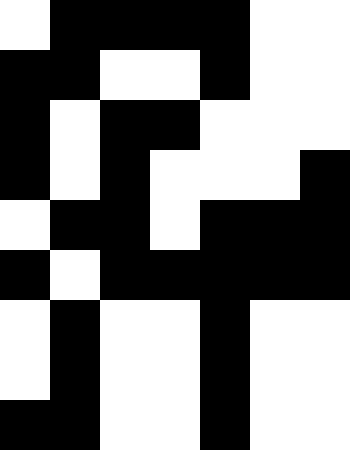[["white", "black", "black", "black", "black", "white", "white"], ["black", "black", "white", "white", "black", "white", "white"], ["black", "white", "black", "black", "white", "white", "white"], ["black", "white", "black", "white", "white", "white", "black"], ["white", "black", "black", "white", "black", "black", "black"], ["black", "white", "black", "black", "black", "black", "black"], ["white", "black", "white", "white", "black", "white", "white"], ["white", "black", "white", "white", "black", "white", "white"], ["black", "black", "white", "white", "black", "white", "white"]]